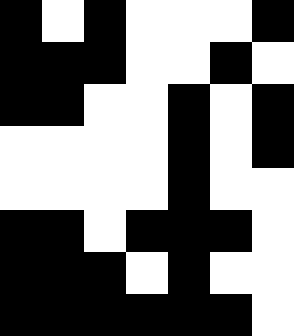[["black", "white", "black", "white", "white", "white", "black"], ["black", "black", "black", "white", "white", "black", "white"], ["black", "black", "white", "white", "black", "white", "black"], ["white", "white", "white", "white", "black", "white", "black"], ["white", "white", "white", "white", "black", "white", "white"], ["black", "black", "white", "black", "black", "black", "white"], ["black", "black", "black", "white", "black", "white", "white"], ["black", "black", "black", "black", "black", "black", "white"]]